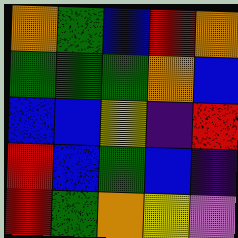[["orange", "green", "blue", "red", "orange"], ["green", "green", "green", "orange", "blue"], ["blue", "blue", "yellow", "indigo", "red"], ["red", "blue", "green", "blue", "indigo"], ["red", "green", "orange", "yellow", "violet"]]